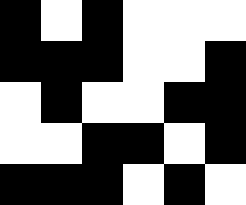[["black", "white", "black", "white", "white", "white"], ["black", "black", "black", "white", "white", "black"], ["white", "black", "white", "white", "black", "black"], ["white", "white", "black", "black", "white", "black"], ["black", "black", "black", "white", "black", "white"]]